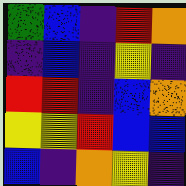[["green", "blue", "indigo", "red", "orange"], ["indigo", "blue", "indigo", "yellow", "indigo"], ["red", "red", "indigo", "blue", "orange"], ["yellow", "yellow", "red", "blue", "blue"], ["blue", "indigo", "orange", "yellow", "indigo"]]